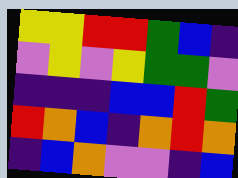[["yellow", "yellow", "red", "red", "green", "blue", "indigo"], ["violet", "yellow", "violet", "yellow", "green", "green", "violet"], ["indigo", "indigo", "indigo", "blue", "blue", "red", "green"], ["red", "orange", "blue", "indigo", "orange", "red", "orange"], ["indigo", "blue", "orange", "violet", "violet", "indigo", "blue"]]